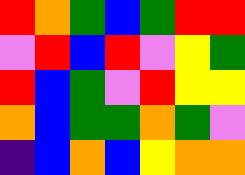[["red", "orange", "green", "blue", "green", "red", "red"], ["violet", "red", "blue", "red", "violet", "yellow", "green"], ["red", "blue", "green", "violet", "red", "yellow", "yellow"], ["orange", "blue", "green", "green", "orange", "green", "violet"], ["indigo", "blue", "orange", "blue", "yellow", "orange", "orange"]]